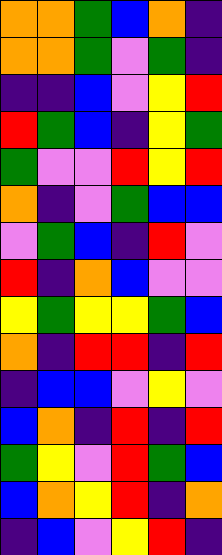[["orange", "orange", "green", "blue", "orange", "indigo"], ["orange", "orange", "green", "violet", "green", "indigo"], ["indigo", "indigo", "blue", "violet", "yellow", "red"], ["red", "green", "blue", "indigo", "yellow", "green"], ["green", "violet", "violet", "red", "yellow", "red"], ["orange", "indigo", "violet", "green", "blue", "blue"], ["violet", "green", "blue", "indigo", "red", "violet"], ["red", "indigo", "orange", "blue", "violet", "violet"], ["yellow", "green", "yellow", "yellow", "green", "blue"], ["orange", "indigo", "red", "red", "indigo", "red"], ["indigo", "blue", "blue", "violet", "yellow", "violet"], ["blue", "orange", "indigo", "red", "indigo", "red"], ["green", "yellow", "violet", "red", "green", "blue"], ["blue", "orange", "yellow", "red", "indigo", "orange"], ["indigo", "blue", "violet", "yellow", "red", "indigo"]]